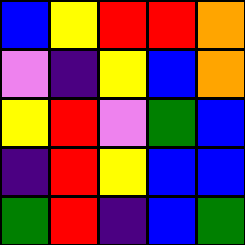[["blue", "yellow", "red", "red", "orange"], ["violet", "indigo", "yellow", "blue", "orange"], ["yellow", "red", "violet", "green", "blue"], ["indigo", "red", "yellow", "blue", "blue"], ["green", "red", "indigo", "blue", "green"]]